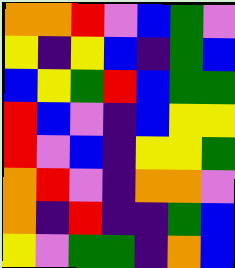[["orange", "orange", "red", "violet", "blue", "green", "violet"], ["yellow", "indigo", "yellow", "blue", "indigo", "green", "blue"], ["blue", "yellow", "green", "red", "blue", "green", "green"], ["red", "blue", "violet", "indigo", "blue", "yellow", "yellow"], ["red", "violet", "blue", "indigo", "yellow", "yellow", "green"], ["orange", "red", "violet", "indigo", "orange", "orange", "violet"], ["orange", "indigo", "red", "indigo", "indigo", "green", "blue"], ["yellow", "violet", "green", "green", "indigo", "orange", "blue"]]